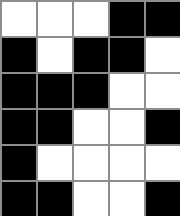[["white", "white", "white", "black", "black"], ["black", "white", "black", "black", "white"], ["black", "black", "black", "white", "white"], ["black", "black", "white", "white", "black"], ["black", "white", "white", "white", "white"], ["black", "black", "white", "white", "black"]]